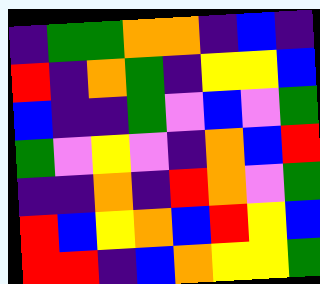[["indigo", "green", "green", "orange", "orange", "indigo", "blue", "indigo"], ["red", "indigo", "orange", "green", "indigo", "yellow", "yellow", "blue"], ["blue", "indigo", "indigo", "green", "violet", "blue", "violet", "green"], ["green", "violet", "yellow", "violet", "indigo", "orange", "blue", "red"], ["indigo", "indigo", "orange", "indigo", "red", "orange", "violet", "green"], ["red", "blue", "yellow", "orange", "blue", "red", "yellow", "blue"], ["red", "red", "indigo", "blue", "orange", "yellow", "yellow", "green"]]